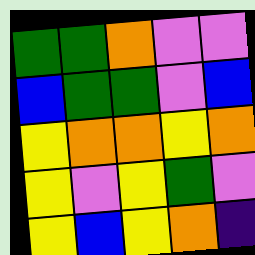[["green", "green", "orange", "violet", "violet"], ["blue", "green", "green", "violet", "blue"], ["yellow", "orange", "orange", "yellow", "orange"], ["yellow", "violet", "yellow", "green", "violet"], ["yellow", "blue", "yellow", "orange", "indigo"]]